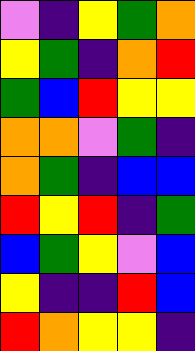[["violet", "indigo", "yellow", "green", "orange"], ["yellow", "green", "indigo", "orange", "red"], ["green", "blue", "red", "yellow", "yellow"], ["orange", "orange", "violet", "green", "indigo"], ["orange", "green", "indigo", "blue", "blue"], ["red", "yellow", "red", "indigo", "green"], ["blue", "green", "yellow", "violet", "blue"], ["yellow", "indigo", "indigo", "red", "blue"], ["red", "orange", "yellow", "yellow", "indigo"]]